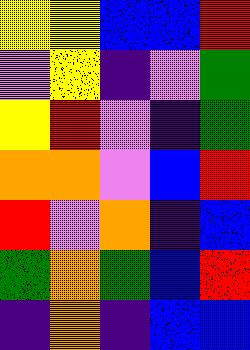[["yellow", "yellow", "blue", "blue", "red"], ["violet", "yellow", "indigo", "violet", "green"], ["yellow", "red", "violet", "indigo", "green"], ["orange", "orange", "violet", "blue", "red"], ["red", "violet", "orange", "indigo", "blue"], ["green", "orange", "green", "blue", "red"], ["indigo", "orange", "indigo", "blue", "blue"]]